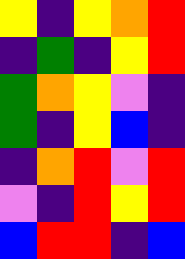[["yellow", "indigo", "yellow", "orange", "red"], ["indigo", "green", "indigo", "yellow", "red"], ["green", "orange", "yellow", "violet", "indigo"], ["green", "indigo", "yellow", "blue", "indigo"], ["indigo", "orange", "red", "violet", "red"], ["violet", "indigo", "red", "yellow", "red"], ["blue", "red", "red", "indigo", "blue"]]